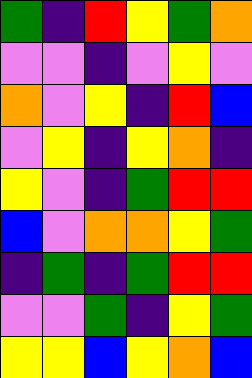[["green", "indigo", "red", "yellow", "green", "orange"], ["violet", "violet", "indigo", "violet", "yellow", "violet"], ["orange", "violet", "yellow", "indigo", "red", "blue"], ["violet", "yellow", "indigo", "yellow", "orange", "indigo"], ["yellow", "violet", "indigo", "green", "red", "red"], ["blue", "violet", "orange", "orange", "yellow", "green"], ["indigo", "green", "indigo", "green", "red", "red"], ["violet", "violet", "green", "indigo", "yellow", "green"], ["yellow", "yellow", "blue", "yellow", "orange", "blue"]]